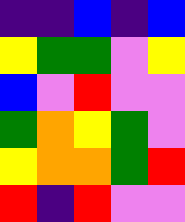[["indigo", "indigo", "blue", "indigo", "blue"], ["yellow", "green", "green", "violet", "yellow"], ["blue", "violet", "red", "violet", "violet"], ["green", "orange", "yellow", "green", "violet"], ["yellow", "orange", "orange", "green", "red"], ["red", "indigo", "red", "violet", "violet"]]